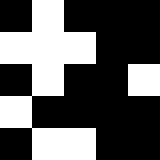[["black", "white", "black", "black", "black"], ["white", "white", "white", "black", "black"], ["black", "white", "black", "black", "white"], ["white", "black", "black", "black", "black"], ["black", "white", "white", "black", "black"]]